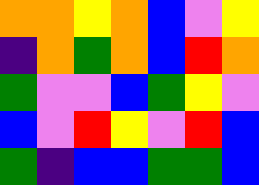[["orange", "orange", "yellow", "orange", "blue", "violet", "yellow"], ["indigo", "orange", "green", "orange", "blue", "red", "orange"], ["green", "violet", "violet", "blue", "green", "yellow", "violet"], ["blue", "violet", "red", "yellow", "violet", "red", "blue"], ["green", "indigo", "blue", "blue", "green", "green", "blue"]]